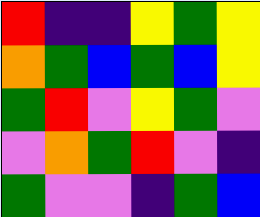[["red", "indigo", "indigo", "yellow", "green", "yellow"], ["orange", "green", "blue", "green", "blue", "yellow"], ["green", "red", "violet", "yellow", "green", "violet"], ["violet", "orange", "green", "red", "violet", "indigo"], ["green", "violet", "violet", "indigo", "green", "blue"]]